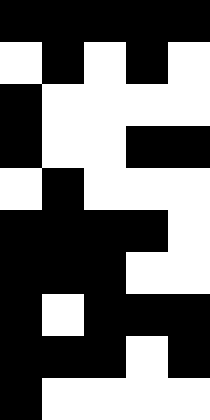[["black", "black", "black", "black", "black"], ["white", "black", "white", "black", "white"], ["black", "white", "white", "white", "white"], ["black", "white", "white", "black", "black"], ["white", "black", "white", "white", "white"], ["black", "black", "black", "black", "white"], ["black", "black", "black", "white", "white"], ["black", "white", "black", "black", "black"], ["black", "black", "black", "white", "black"], ["black", "white", "white", "white", "white"]]